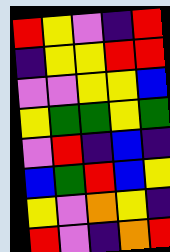[["red", "yellow", "violet", "indigo", "red"], ["indigo", "yellow", "yellow", "red", "red"], ["violet", "violet", "yellow", "yellow", "blue"], ["yellow", "green", "green", "yellow", "green"], ["violet", "red", "indigo", "blue", "indigo"], ["blue", "green", "red", "blue", "yellow"], ["yellow", "violet", "orange", "yellow", "indigo"], ["red", "violet", "indigo", "orange", "red"]]